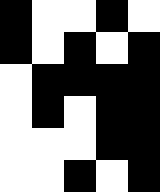[["black", "white", "white", "black", "white"], ["black", "white", "black", "white", "black"], ["white", "black", "black", "black", "black"], ["white", "black", "white", "black", "black"], ["white", "white", "white", "black", "black"], ["white", "white", "black", "white", "black"]]